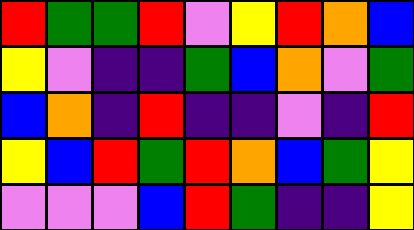[["red", "green", "green", "red", "violet", "yellow", "red", "orange", "blue"], ["yellow", "violet", "indigo", "indigo", "green", "blue", "orange", "violet", "green"], ["blue", "orange", "indigo", "red", "indigo", "indigo", "violet", "indigo", "red"], ["yellow", "blue", "red", "green", "red", "orange", "blue", "green", "yellow"], ["violet", "violet", "violet", "blue", "red", "green", "indigo", "indigo", "yellow"]]